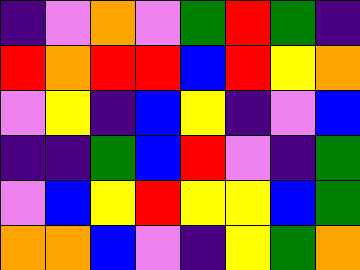[["indigo", "violet", "orange", "violet", "green", "red", "green", "indigo"], ["red", "orange", "red", "red", "blue", "red", "yellow", "orange"], ["violet", "yellow", "indigo", "blue", "yellow", "indigo", "violet", "blue"], ["indigo", "indigo", "green", "blue", "red", "violet", "indigo", "green"], ["violet", "blue", "yellow", "red", "yellow", "yellow", "blue", "green"], ["orange", "orange", "blue", "violet", "indigo", "yellow", "green", "orange"]]